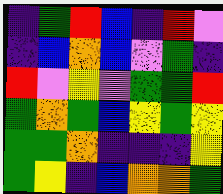[["indigo", "green", "red", "blue", "indigo", "red", "violet"], ["indigo", "blue", "orange", "blue", "violet", "green", "indigo"], ["red", "violet", "yellow", "violet", "green", "green", "red"], ["green", "orange", "green", "blue", "yellow", "green", "yellow"], ["green", "green", "orange", "indigo", "indigo", "indigo", "yellow"], ["green", "yellow", "indigo", "blue", "orange", "orange", "green"]]